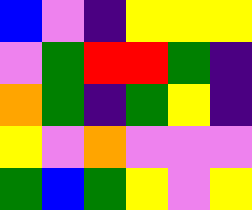[["blue", "violet", "indigo", "yellow", "yellow", "yellow"], ["violet", "green", "red", "red", "green", "indigo"], ["orange", "green", "indigo", "green", "yellow", "indigo"], ["yellow", "violet", "orange", "violet", "violet", "violet"], ["green", "blue", "green", "yellow", "violet", "yellow"]]